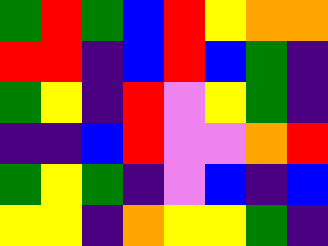[["green", "red", "green", "blue", "red", "yellow", "orange", "orange"], ["red", "red", "indigo", "blue", "red", "blue", "green", "indigo"], ["green", "yellow", "indigo", "red", "violet", "yellow", "green", "indigo"], ["indigo", "indigo", "blue", "red", "violet", "violet", "orange", "red"], ["green", "yellow", "green", "indigo", "violet", "blue", "indigo", "blue"], ["yellow", "yellow", "indigo", "orange", "yellow", "yellow", "green", "indigo"]]